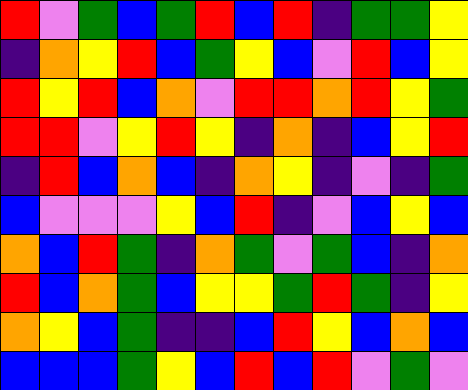[["red", "violet", "green", "blue", "green", "red", "blue", "red", "indigo", "green", "green", "yellow"], ["indigo", "orange", "yellow", "red", "blue", "green", "yellow", "blue", "violet", "red", "blue", "yellow"], ["red", "yellow", "red", "blue", "orange", "violet", "red", "red", "orange", "red", "yellow", "green"], ["red", "red", "violet", "yellow", "red", "yellow", "indigo", "orange", "indigo", "blue", "yellow", "red"], ["indigo", "red", "blue", "orange", "blue", "indigo", "orange", "yellow", "indigo", "violet", "indigo", "green"], ["blue", "violet", "violet", "violet", "yellow", "blue", "red", "indigo", "violet", "blue", "yellow", "blue"], ["orange", "blue", "red", "green", "indigo", "orange", "green", "violet", "green", "blue", "indigo", "orange"], ["red", "blue", "orange", "green", "blue", "yellow", "yellow", "green", "red", "green", "indigo", "yellow"], ["orange", "yellow", "blue", "green", "indigo", "indigo", "blue", "red", "yellow", "blue", "orange", "blue"], ["blue", "blue", "blue", "green", "yellow", "blue", "red", "blue", "red", "violet", "green", "violet"]]